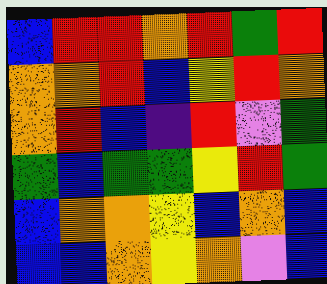[["blue", "red", "red", "orange", "red", "green", "red"], ["orange", "orange", "red", "blue", "yellow", "red", "orange"], ["orange", "red", "blue", "indigo", "red", "violet", "green"], ["green", "blue", "green", "green", "yellow", "red", "green"], ["blue", "orange", "orange", "yellow", "blue", "orange", "blue"], ["blue", "blue", "orange", "yellow", "orange", "violet", "blue"]]